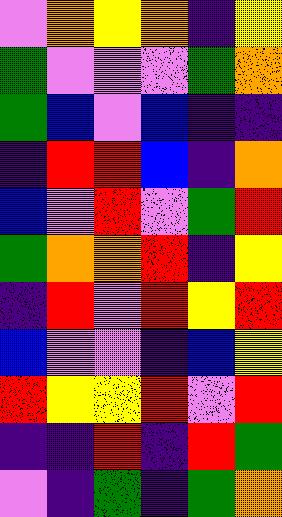[["violet", "orange", "yellow", "orange", "indigo", "yellow"], ["green", "violet", "violet", "violet", "green", "orange"], ["green", "blue", "violet", "blue", "indigo", "indigo"], ["indigo", "red", "red", "blue", "indigo", "orange"], ["blue", "violet", "red", "violet", "green", "red"], ["green", "orange", "orange", "red", "indigo", "yellow"], ["indigo", "red", "violet", "red", "yellow", "red"], ["blue", "violet", "violet", "indigo", "blue", "yellow"], ["red", "yellow", "yellow", "red", "violet", "red"], ["indigo", "indigo", "red", "indigo", "red", "green"], ["violet", "indigo", "green", "indigo", "green", "orange"]]